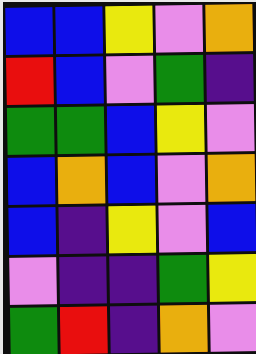[["blue", "blue", "yellow", "violet", "orange"], ["red", "blue", "violet", "green", "indigo"], ["green", "green", "blue", "yellow", "violet"], ["blue", "orange", "blue", "violet", "orange"], ["blue", "indigo", "yellow", "violet", "blue"], ["violet", "indigo", "indigo", "green", "yellow"], ["green", "red", "indigo", "orange", "violet"]]